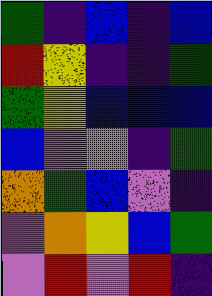[["green", "indigo", "blue", "indigo", "blue"], ["red", "yellow", "indigo", "indigo", "green"], ["green", "yellow", "blue", "blue", "blue"], ["blue", "violet", "violet", "indigo", "green"], ["orange", "green", "blue", "violet", "indigo"], ["violet", "orange", "yellow", "blue", "green"], ["violet", "red", "violet", "red", "indigo"]]